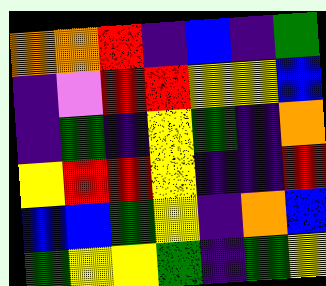[["orange", "orange", "red", "indigo", "blue", "indigo", "green"], ["indigo", "violet", "red", "red", "yellow", "yellow", "blue"], ["indigo", "green", "indigo", "yellow", "green", "indigo", "orange"], ["yellow", "red", "red", "yellow", "indigo", "indigo", "red"], ["blue", "blue", "green", "yellow", "indigo", "orange", "blue"], ["green", "yellow", "yellow", "green", "indigo", "green", "yellow"]]